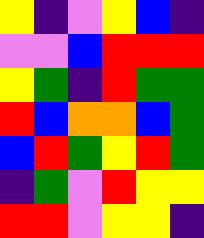[["yellow", "indigo", "violet", "yellow", "blue", "indigo"], ["violet", "violet", "blue", "red", "red", "red"], ["yellow", "green", "indigo", "red", "green", "green"], ["red", "blue", "orange", "orange", "blue", "green"], ["blue", "red", "green", "yellow", "red", "green"], ["indigo", "green", "violet", "red", "yellow", "yellow"], ["red", "red", "violet", "yellow", "yellow", "indigo"]]